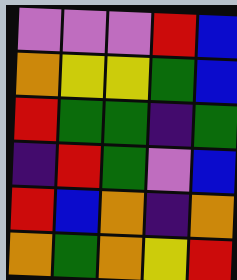[["violet", "violet", "violet", "red", "blue"], ["orange", "yellow", "yellow", "green", "blue"], ["red", "green", "green", "indigo", "green"], ["indigo", "red", "green", "violet", "blue"], ["red", "blue", "orange", "indigo", "orange"], ["orange", "green", "orange", "yellow", "red"]]